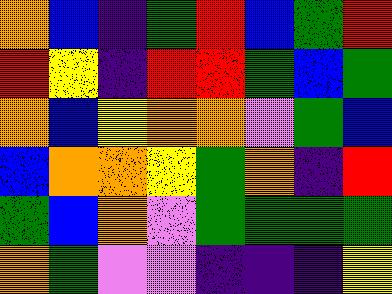[["orange", "blue", "indigo", "green", "red", "blue", "green", "red"], ["red", "yellow", "indigo", "red", "red", "green", "blue", "green"], ["orange", "blue", "yellow", "orange", "orange", "violet", "green", "blue"], ["blue", "orange", "orange", "yellow", "green", "orange", "indigo", "red"], ["green", "blue", "orange", "violet", "green", "green", "green", "green"], ["orange", "green", "violet", "violet", "indigo", "indigo", "indigo", "yellow"]]